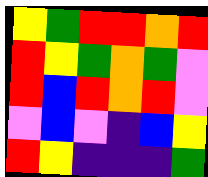[["yellow", "green", "red", "red", "orange", "red"], ["red", "yellow", "green", "orange", "green", "violet"], ["red", "blue", "red", "orange", "red", "violet"], ["violet", "blue", "violet", "indigo", "blue", "yellow"], ["red", "yellow", "indigo", "indigo", "indigo", "green"]]